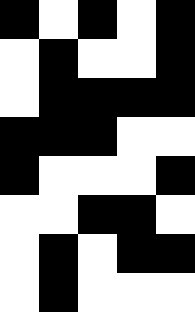[["black", "white", "black", "white", "black"], ["white", "black", "white", "white", "black"], ["white", "black", "black", "black", "black"], ["black", "black", "black", "white", "white"], ["black", "white", "white", "white", "black"], ["white", "white", "black", "black", "white"], ["white", "black", "white", "black", "black"], ["white", "black", "white", "white", "white"]]